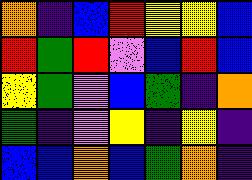[["orange", "indigo", "blue", "red", "yellow", "yellow", "blue"], ["red", "green", "red", "violet", "blue", "red", "blue"], ["yellow", "green", "violet", "blue", "green", "indigo", "orange"], ["green", "indigo", "violet", "yellow", "indigo", "yellow", "indigo"], ["blue", "blue", "orange", "blue", "green", "orange", "indigo"]]